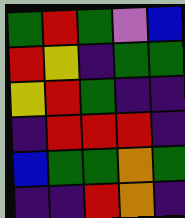[["green", "red", "green", "violet", "blue"], ["red", "yellow", "indigo", "green", "green"], ["yellow", "red", "green", "indigo", "indigo"], ["indigo", "red", "red", "red", "indigo"], ["blue", "green", "green", "orange", "green"], ["indigo", "indigo", "red", "orange", "indigo"]]